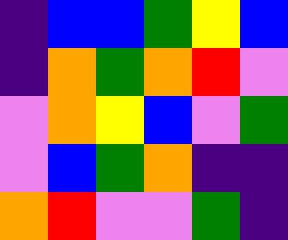[["indigo", "blue", "blue", "green", "yellow", "blue"], ["indigo", "orange", "green", "orange", "red", "violet"], ["violet", "orange", "yellow", "blue", "violet", "green"], ["violet", "blue", "green", "orange", "indigo", "indigo"], ["orange", "red", "violet", "violet", "green", "indigo"]]